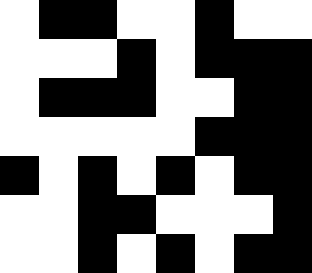[["white", "black", "black", "white", "white", "black", "white", "white"], ["white", "white", "white", "black", "white", "black", "black", "black"], ["white", "black", "black", "black", "white", "white", "black", "black"], ["white", "white", "white", "white", "white", "black", "black", "black"], ["black", "white", "black", "white", "black", "white", "black", "black"], ["white", "white", "black", "black", "white", "white", "white", "black"], ["white", "white", "black", "white", "black", "white", "black", "black"]]